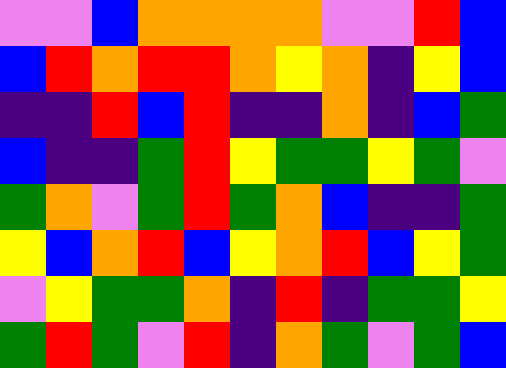[["violet", "violet", "blue", "orange", "orange", "orange", "orange", "violet", "violet", "red", "blue"], ["blue", "red", "orange", "red", "red", "orange", "yellow", "orange", "indigo", "yellow", "blue"], ["indigo", "indigo", "red", "blue", "red", "indigo", "indigo", "orange", "indigo", "blue", "green"], ["blue", "indigo", "indigo", "green", "red", "yellow", "green", "green", "yellow", "green", "violet"], ["green", "orange", "violet", "green", "red", "green", "orange", "blue", "indigo", "indigo", "green"], ["yellow", "blue", "orange", "red", "blue", "yellow", "orange", "red", "blue", "yellow", "green"], ["violet", "yellow", "green", "green", "orange", "indigo", "red", "indigo", "green", "green", "yellow"], ["green", "red", "green", "violet", "red", "indigo", "orange", "green", "violet", "green", "blue"]]